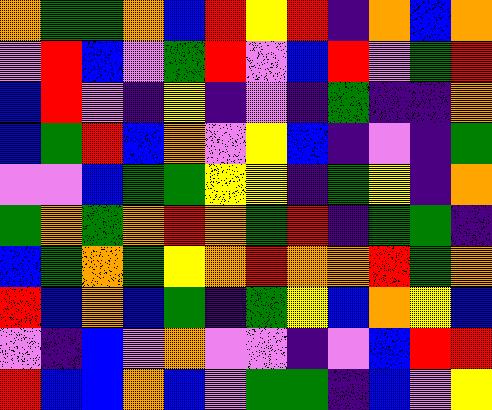[["orange", "green", "green", "orange", "blue", "red", "yellow", "red", "indigo", "orange", "blue", "orange"], ["violet", "red", "blue", "violet", "green", "red", "violet", "blue", "red", "violet", "green", "red"], ["blue", "red", "violet", "indigo", "yellow", "indigo", "violet", "indigo", "green", "indigo", "indigo", "orange"], ["blue", "green", "red", "blue", "orange", "violet", "yellow", "blue", "indigo", "violet", "indigo", "green"], ["violet", "violet", "blue", "green", "green", "yellow", "yellow", "indigo", "green", "yellow", "indigo", "orange"], ["green", "orange", "green", "orange", "red", "orange", "green", "red", "indigo", "green", "green", "indigo"], ["blue", "green", "orange", "green", "yellow", "orange", "red", "orange", "orange", "red", "green", "orange"], ["red", "blue", "orange", "blue", "green", "indigo", "green", "yellow", "blue", "orange", "yellow", "blue"], ["violet", "indigo", "blue", "violet", "orange", "violet", "violet", "indigo", "violet", "blue", "red", "red"], ["red", "blue", "blue", "orange", "blue", "violet", "green", "green", "indigo", "blue", "violet", "yellow"]]